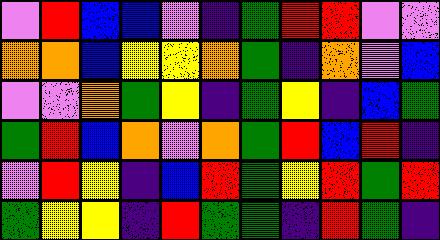[["violet", "red", "blue", "blue", "violet", "indigo", "green", "red", "red", "violet", "violet"], ["orange", "orange", "blue", "yellow", "yellow", "orange", "green", "indigo", "orange", "violet", "blue"], ["violet", "violet", "orange", "green", "yellow", "indigo", "green", "yellow", "indigo", "blue", "green"], ["green", "red", "blue", "orange", "violet", "orange", "green", "red", "blue", "red", "indigo"], ["violet", "red", "yellow", "indigo", "blue", "red", "green", "yellow", "red", "green", "red"], ["green", "yellow", "yellow", "indigo", "red", "green", "green", "indigo", "red", "green", "indigo"]]